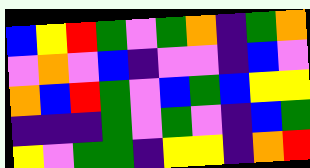[["blue", "yellow", "red", "green", "violet", "green", "orange", "indigo", "green", "orange"], ["violet", "orange", "violet", "blue", "indigo", "violet", "violet", "indigo", "blue", "violet"], ["orange", "blue", "red", "green", "violet", "blue", "green", "blue", "yellow", "yellow"], ["indigo", "indigo", "indigo", "green", "violet", "green", "violet", "indigo", "blue", "green"], ["yellow", "violet", "green", "green", "indigo", "yellow", "yellow", "indigo", "orange", "red"]]